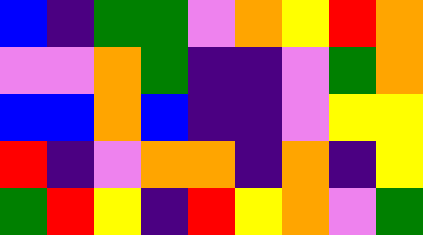[["blue", "indigo", "green", "green", "violet", "orange", "yellow", "red", "orange"], ["violet", "violet", "orange", "green", "indigo", "indigo", "violet", "green", "orange"], ["blue", "blue", "orange", "blue", "indigo", "indigo", "violet", "yellow", "yellow"], ["red", "indigo", "violet", "orange", "orange", "indigo", "orange", "indigo", "yellow"], ["green", "red", "yellow", "indigo", "red", "yellow", "orange", "violet", "green"]]